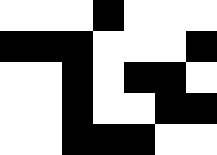[["white", "white", "white", "black", "white", "white", "white"], ["black", "black", "black", "white", "white", "white", "black"], ["white", "white", "black", "white", "black", "black", "white"], ["white", "white", "black", "white", "white", "black", "black"], ["white", "white", "black", "black", "black", "white", "white"]]